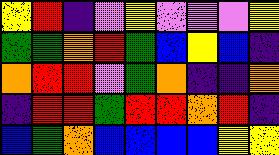[["yellow", "red", "indigo", "violet", "yellow", "violet", "violet", "violet", "yellow"], ["green", "green", "orange", "red", "green", "blue", "yellow", "blue", "indigo"], ["orange", "red", "red", "violet", "green", "orange", "indigo", "indigo", "orange"], ["indigo", "red", "red", "green", "red", "red", "orange", "red", "indigo"], ["blue", "green", "orange", "blue", "blue", "blue", "blue", "yellow", "yellow"]]